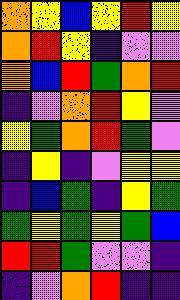[["orange", "yellow", "blue", "yellow", "red", "yellow"], ["orange", "red", "yellow", "indigo", "violet", "violet"], ["orange", "blue", "red", "green", "orange", "red"], ["indigo", "violet", "orange", "red", "yellow", "violet"], ["yellow", "green", "orange", "red", "green", "violet"], ["indigo", "yellow", "indigo", "violet", "yellow", "yellow"], ["indigo", "blue", "green", "indigo", "yellow", "green"], ["green", "yellow", "green", "yellow", "green", "blue"], ["red", "red", "green", "violet", "violet", "indigo"], ["indigo", "violet", "orange", "red", "indigo", "indigo"]]